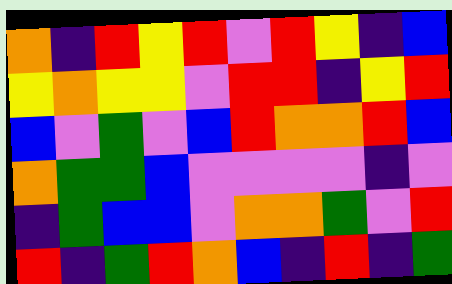[["orange", "indigo", "red", "yellow", "red", "violet", "red", "yellow", "indigo", "blue"], ["yellow", "orange", "yellow", "yellow", "violet", "red", "red", "indigo", "yellow", "red"], ["blue", "violet", "green", "violet", "blue", "red", "orange", "orange", "red", "blue"], ["orange", "green", "green", "blue", "violet", "violet", "violet", "violet", "indigo", "violet"], ["indigo", "green", "blue", "blue", "violet", "orange", "orange", "green", "violet", "red"], ["red", "indigo", "green", "red", "orange", "blue", "indigo", "red", "indigo", "green"]]